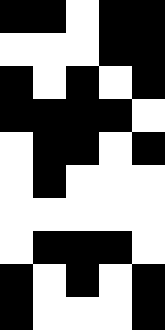[["black", "black", "white", "black", "black"], ["white", "white", "white", "black", "black"], ["black", "white", "black", "white", "black"], ["black", "black", "black", "black", "white"], ["white", "black", "black", "white", "black"], ["white", "black", "white", "white", "white"], ["white", "white", "white", "white", "white"], ["white", "black", "black", "black", "white"], ["black", "white", "black", "white", "black"], ["black", "white", "white", "white", "black"]]